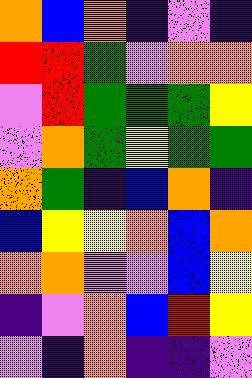[["orange", "blue", "orange", "indigo", "violet", "indigo"], ["red", "red", "green", "violet", "orange", "orange"], ["violet", "red", "green", "green", "green", "yellow"], ["violet", "orange", "green", "yellow", "green", "green"], ["orange", "green", "indigo", "blue", "orange", "indigo"], ["blue", "yellow", "yellow", "orange", "blue", "orange"], ["orange", "orange", "violet", "violet", "blue", "yellow"], ["indigo", "violet", "orange", "blue", "red", "yellow"], ["violet", "indigo", "orange", "indigo", "indigo", "violet"]]